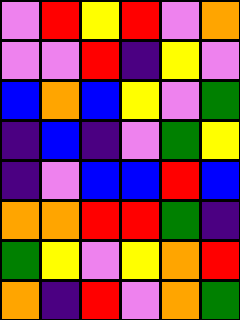[["violet", "red", "yellow", "red", "violet", "orange"], ["violet", "violet", "red", "indigo", "yellow", "violet"], ["blue", "orange", "blue", "yellow", "violet", "green"], ["indigo", "blue", "indigo", "violet", "green", "yellow"], ["indigo", "violet", "blue", "blue", "red", "blue"], ["orange", "orange", "red", "red", "green", "indigo"], ["green", "yellow", "violet", "yellow", "orange", "red"], ["orange", "indigo", "red", "violet", "orange", "green"]]